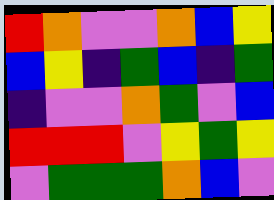[["red", "orange", "violet", "violet", "orange", "blue", "yellow"], ["blue", "yellow", "indigo", "green", "blue", "indigo", "green"], ["indigo", "violet", "violet", "orange", "green", "violet", "blue"], ["red", "red", "red", "violet", "yellow", "green", "yellow"], ["violet", "green", "green", "green", "orange", "blue", "violet"]]